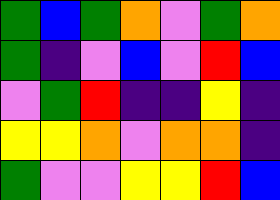[["green", "blue", "green", "orange", "violet", "green", "orange"], ["green", "indigo", "violet", "blue", "violet", "red", "blue"], ["violet", "green", "red", "indigo", "indigo", "yellow", "indigo"], ["yellow", "yellow", "orange", "violet", "orange", "orange", "indigo"], ["green", "violet", "violet", "yellow", "yellow", "red", "blue"]]